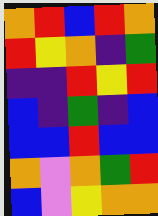[["orange", "red", "blue", "red", "orange"], ["red", "yellow", "orange", "indigo", "green"], ["indigo", "indigo", "red", "yellow", "red"], ["blue", "indigo", "green", "indigo", "blue"], ["blue", "blue", "red", "blue", "blue"], ["orange", "violet", "orange", "green", "red"], ["blue", "violet", "yellow", "orange", "orange"]]